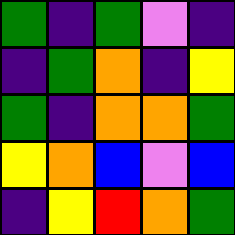[["green", "indigo", "green", "violet", "indigo"], ["indigo", "green", "orange", "indigo", "yellow"], ["green", "indigo", "orange", "orange", "green"], ["yellow", "orange", "blue", "violet", "blue"], ["indigo", "yellow", "red", "orange", "green"]]